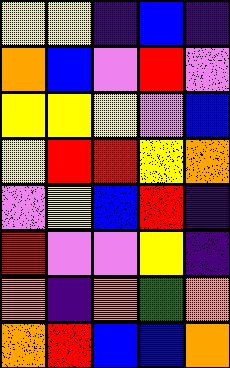[["yellow", "yellow", "indigo", "blue", "indigo"], ["orange", "blue", "violet", "red", "violet"], ["yellow", "yellow", "yellow", "violet", "blue"], ["yellow", "red", "red", "yellow", "orange"], ["violet", "yellow", "blue", "red", "indigo"], ["red", "violet", "violet", "yellow", "indigo"], ["orange", "indigo", "orange", "green", "orange"], ["orange", "red", "blue", "blue", "orange"]]